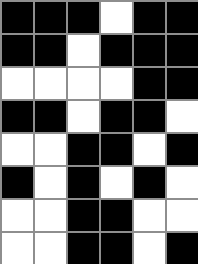[["black", "black", "black", "white", "black", "black"], ["black", "black", "white", "black", "black", "black"], ["white", "white", "white", "white", "black", "black"], ["black", "black", "white", "black", "black", "white"], ["white", "white", "black", "black", "white", "black"], ["black", "white", "black", "white", "black", "white"], ["white", "white", "black", "black", "white", "white"], ["white", "white", "black", "black", "white", "black"]]